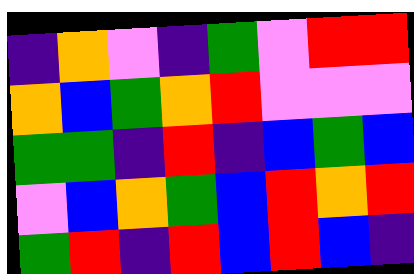[["indigo", "orange", "violet", "indigo", "green", "violet", "red", "red"], ["orange", "blue", "green", "orange", "red", "violet", "violet", "violet"], ["green", "green", "indigo", "red", "indigo", "blue", "green", "blue"], ["violet", "blue", "orange", "green", "blue", "red", "orange", "red"], ["green", "red", "indigo", "red", "blue", "red", "blue", "indigo"]]